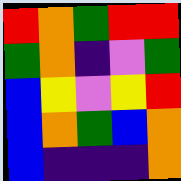[["red", "orange", "green", "red", "red"], ["green", "orange", "indigo", "violet", "green"], ["blue", "yellow", "violet", "yellow", "red"], ["blue", "orange", "green", "blue", "orange"], ["blue", "indigo", "indigo", "indigo", "orange"]]